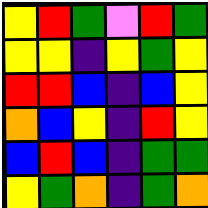[["yellow", "red", "green", "violet", "red", "green"], ["yellow", "yellow", "indigo", "yellow", "green", "yellow"], ["red", "red", "blue", "indigo", "blue", "yellow"], ["orange", "blue", "yellow", "indigo", "red", "yellow"], ["blue", "red", "blue", "indigo", "green", "green"], ["yellow", "green", "orange", "indigo", "green", "orange"]]